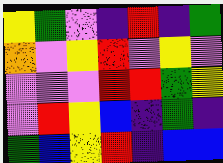[["yellow", "green", "violet", "indigo", "red", "indigo", "green"], ["orange", "violet", "yellow", "red", "violet", "yellow", "violet"], ["violet", "violet", "violet", "red", "red", "green", "yellow"], ["violet", "red", "yellow", "blue", "indigo", "green", "indigo"], ["green", "blue", "yellow", "red", "indigo", "blue", "blue"]]